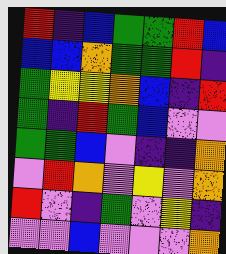[["red", "indigo", "blue", "green", "green", "red", "blue"], ["blue", "blue", "orange", "green", "green", "red", "indigo"], ["green", "yellow", "yellow", "orange", "blue", "indigo", "red"], ["green", "indigo", "red", "green", "blue", "violet", "violet"], ["green", "green", "blue", "violet", "indigo", "indigo", "orange"], ["violet", "red", "orange", "violet", "yellow", "violet", "orange"], ["red", "violet", "indigo", "green", "violet", "yellow", "indigo"], ["violet", "violet", "blue", "violet", "violet", "violet", "orange"]]